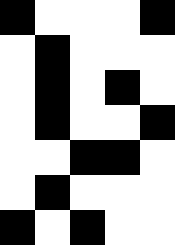[["black", "white", "white", "white", "black"], ["white", "black", "white", "white", "white"], ["white", "black", "white", "black", "white"], ["white", "black", "white", "white", "black"], ["white", "white", "black", "black", "white"], ["white", "black", "white", "white", "white"], ["black", "white", "black", "white", "white"]]